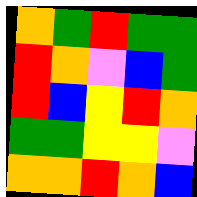[["orange", "green", "red", "green", "green"], ["red", "orange", "violet", "blue", "green"], ["red", "blue", "yellow", "red", "orange"], ["green", "green", "yellow", "yellow", "violet"], ["orange", "orange", "red", "orange", "blue"]]